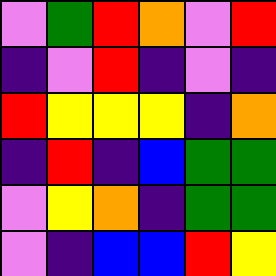[["violet", "green", "red", "orange", "violet", "red"], ["indigo", "violet", "red", "indigo", "violet", "indigo"], ["red", "yellow", "yellow", "yellow", "indigo", "orange"], ["indigo", "red", "indigo", "blue", "green", "green"], ["violet", "yellow", "orange", "indigo", "green", "green"], ["violet", "indigo", "blue", "blue", "red", "yellow"]]